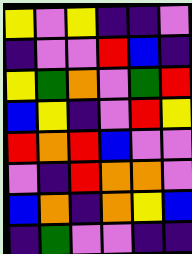[["yellow", "violet", "yellow", "indigo", "indigo", "violet"], ["indigo", "violet", "violet", "red", "blue", "indigo"], ["yellow", "green", "orange", "violet", "green", "red"], ["blue", "yellow", "indigo", "violet", "red", "yellow"], ["red", "orange", "red", "blue", "violet", "violet"], ["violet", "indigo", "red", "orange", "orange", "violet"], ["blue", "orange", "indigo", "orange", "yellow", "blue"], ["indigo", "green", "violet", "violet", "indigo", "indigo"]]